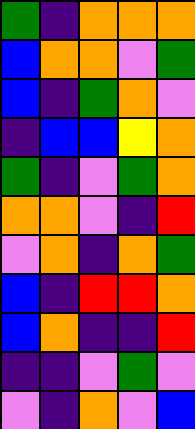[["green", "indigo", "orange", "orange", "orange"], ["blue", "orange", "orange", "violet", "green"], ["blue", "indigo", "green", "orange", "violet"], ["indigo", "blue", "blue", "yellow", "orange"], ["green", "indigo", "violet", "green", "orange"], ["orange", "orange", "violet", "indigo", "red"], ["violet", "orange", "indigo", "orange", "green"], ["blue", "indigo", "red", "red", "orange"], ["blue", "orange", "indigo", "indigo", "red"], ["indigo", "indigo", "violet", "green", "violet"], ["violet", "indigo", "orange", "violet", "blue"]]